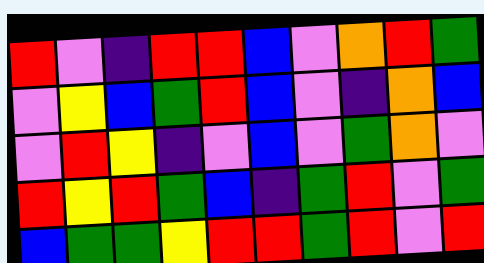[["red", "violet", "indigo", "red", "red", "blue", "violet", "orange", "red", "green"], ["violet", "yellow", "blue", "green", "red", "blue", "violet", "indigo", "orange", "blue"], ["violet", "red", "yellow", "indigo", "violet", "blue", "violet", "green", "orange", "violet"], ["red", "yellow", "red", "green", "blue", "indigo", "green", "red", "violet", "green"], ["blue", "green", "green", "yellow", "red", "red", "green", "red", "violet", "red"]]